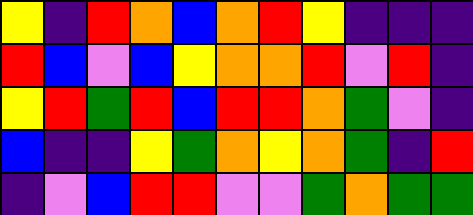[["yellow", "indigo", "red", "orange", "blue", "orange", "red", "yellow", "indigo", "indigo", "indigo"], ["red", "blue", "violet", "blue", "yellow", "orange", "orange", "red", "violet", "red", "indigo"], ["yellow", "red", "green", "red", "blue", "red", "red", "orange", "green", "violet", "indigo"], ["blue", "indigo", "indigo", "yellow", "green", "orange", "yellow", "orange", "green", "indigo", "red"], ["indigo", "violet", "blue", "red", "red", "violet", "violet", "green", "orange", "green", "green"]]